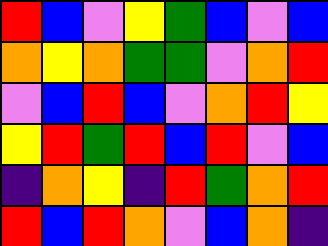[["red", "blue", "violet", "yellow", "green", "blue", "violet", "blue"], ["orange", "yellow", "orange", "green", "green", "violet", "orange", "red"], ["violet", "blue", "red", "blue", "violet", "orange", "red", "yellow"], ["yellow", "red", "green", "red", "blue", "red", "violet", "blue"], ["indigo", "orange", "yellow", "indigo", "red", "green", "orange", "red"], ["red", "blue", "red", "orange", "violet", "blue", "orange", "indigo"]]